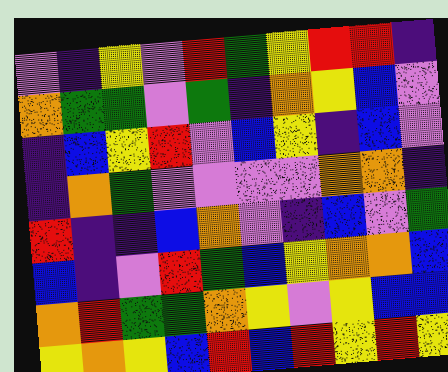[["violet", "indigo", "yellow", "violet", "red", "green", "yellow", "red", "red", "indigo"], ["orange", "green", "green", "violet", "green", "indigo", "orange", "yellow", "blue", "violet"], ["indigo", "blue", "yellow", "red", "violet", "blue", "yellow", "indigo", "blue", "violet"], ["indigo", "orange", "green", "violet", "violet", "violet", "violet", "orange", "orange", "indigo"], ["red", "indigo", "indigo", "blue", "orange", "violet", "indigo", "blue", "violet", "green"], ["blue", "indigo", "violet", "red", "green", "blue", "yellow", "orange", "orange", "blue"], ["orange", "red", "green", "green", "orange", "yellow", "violet", "yellow", "blue", "blue"], ["yellow", "orange", "yellow", "blue", "red", "blue", "red", "yellow", "red", "yellow"]]